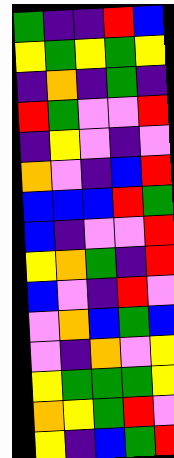[["green", "indigo", "indigo", "red", "blue"], ["yellow", "green", "yellow", "green", "yellow"], ["indigo", "orange", "indigo", "green", "indigo"], ["red", "green", "violet", "violet", "red"], ["indigo", "yellow", "violet", "indigo", "violet"], ["orange", "violet", "indigo", "blue", "red"], ["blue", "blue", "blue", "red", "green"], ["blue", "indigo", "violet", "violet", "red"], ["yellow", "orange", "green", "indigo", "red"], ["blue", "violet", "indigo", "red", "violet"], ["violet", "orange", "blue", "green", "blue"], ["violet", "indigo", "orange", "violet", "yellow"], ["yellow", "green", "green", "green", "yellow"], ["orange", "yellow", "green", "red", "violet"], ["yellow", "indigo", "blue", "green", "red"]]